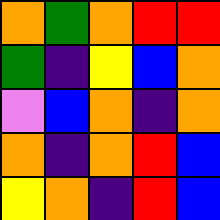[["orange", "green", "orange", "red", "red"], ["green", "indigo", "yellow", "blue", "orange"], ["violet", "blue", "orange", "indigo", "orange"], ["orange", "indigo", "orange", "red", "blue"], ["yellow", "orange", "indigo", "red", "blue"]]